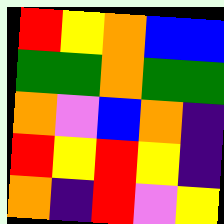[["red", "yellow", "orange", "blue", "blue"], ["green", "green", "orange", "green", "green"], ["orange", "violet", "blue", "orange", "indigo"], ["red", "yellow", "red", "yellow", "indigo"], ["orange", "indigo", "red", "violet", "yellow"]]